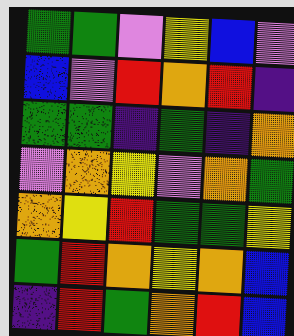[["green", "green", "violet", "yellow", "blue", "violet"], ["blue", "violet", "red", "orange", "red", "indigo"], ["green", "green", "indigo", "green", "indigo", "orange"], ["violet", "orange", "yellow", "violet", "orange", "green"], ["orange", "yellow", "red", "green", "green", "yellow"], ["green", "red", "orange", "yellow", "orange", "blue"], ["indigo", "red", "green", "orange", "red", "blue"]]